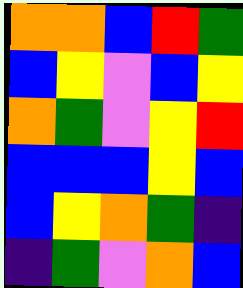[["orange", "orange", "blue", "red", "green"], ["blue", "yellow", "violet", "blue", "yellow"], ["orange", "green", "violet", "yellow", "red"], ["blue", "blue", "blue", "yellow", "blue"], ["blue", "yellow", "orange", "green", "indigo"], ["indigo", "green", "violet", "orange", "blue"]]